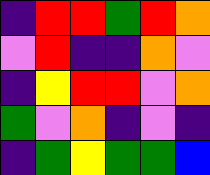[["indigo", "red", "red", "green", "red", "orange"], ["violet", "red", "indigo", "indigo", "orange", "violet"], ["indigo", "yellow", "red", "red", "violet", "orange"], ["green", "violet", "orange", "indigo", "violet", "indigo"], ["indigo", "green", "yellow", "green", "green", "blue"]]